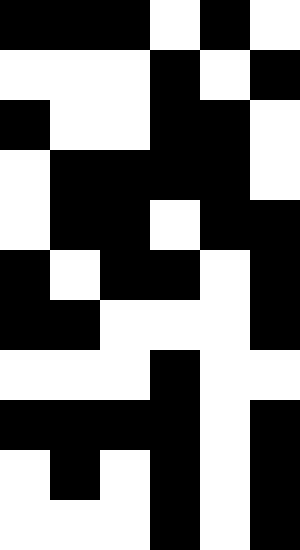[["black", "black", "black", "white", "black", "white"], ["white", "white", "white", "black", "white", "black"], ["black", "white", "white", "black", "black", "white"], ["white", "black", "black", "black", "black", "white"], ["white", "black", "black", "white", "black", "black"], ["black", "white", "black", "black", "white", "black"], ["black", "black", "white", "white", "white", "black"], ["white", "white", "white", "black", "white", "white"], ["black", "black", "black", "black", "white", "black"], ["white", "black", "white", "black", "white", "black"], ["white", "white", "white", "black", "white", "black"]]